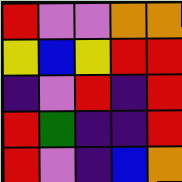[["red", "violet", "violet", "orange", "orange"], ["yellow", "blue", "yellow", "red", "red"], ["indigo", "violet", "red", "indigo", "red"], ["red", "green", "indigo", "indigo", "red"], ["red", "violet", "indigo", "blue", "orange"]]